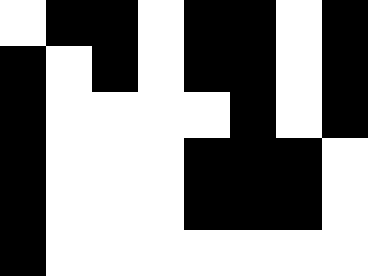[["white", "black", "black", "white", "black", "black", "white", "black"], ["black", "white", "black", "white", "black", "black", "white", "black"], ["black", "white", "white", "white", "white", "black", "white", "black"], ["black", "white", "white", "white", "black", "black", "black", "white"], ["black", "white", "white", "white", "black", "black", "black", "white"], ["black", "white", "white", "white", "white", "white", "white", "white"]]